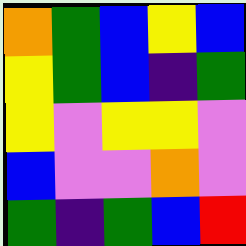[["orange", "green", "blue", "yellow", "blue"], ["yellow", "green", "blue", "indigo", "green"], ["yellow", "violet", "yellow", "yellow", "violet"], ["blue", "violet", "violet", "orange", "violet"], ["green", "indigo", "green", "blue", "red"]]